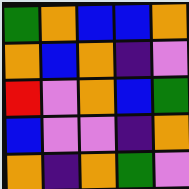[["green", "orange", "blue", "blue", "orange"], ["orange", "blue", "orange", "indigo", "violet"], ["red", "violet", "orange", "blue", "green"], ["blue", "violet", "violet", "indigo", "orange"], ["orange", "indigo", "orange", "green", "violet"]]